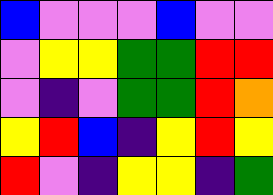[["blue", "violet", "violet", "violet", "blue", "violet", "violet"], ["violet", "yellow", "yellow", "green", "green", "red", "red"], ["violet", "indigo", "violet", "green", "green", "red", "orange"], ["yellow", "red", "blue", "indigo", "yellow", "red", "yellow"], ["red", "violet", "indigo", "yellow", "yellow", "indigo", "green"]]